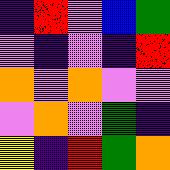[["indigo", "red", "violet", "blue", "green"], ["violet", "indigo", "violet", "indigo", "red"], ["orange", "violet", "orange", "violet", "violet"], ["violet", "orange", "violet", "green", "indigo"], ["yellow", "indigo", "red", "green", "orange"]]